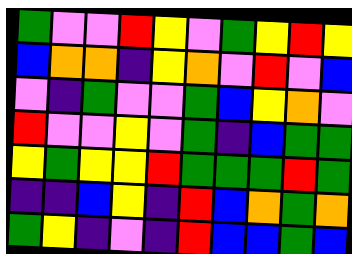[["green", "violet", "violet", "red", "yellow", "violet", "green", "yellow", "red", "yellow"], ["blue", "orange", "orange", "indigo", "yellow", "orange", "violet", "red", "violet", "blue"], ["violet", "indigo", "green", "violet", "violet", "green", "blue", "yellow", "orange", "violet"], ["red", "violet", "violet", "yellow", "violet", "green", "indigo", "blue", "green", "green"], ["yellow", "green", "yellow", "yellow", "red", "green", "green", "green", "red", "green"], ["indigo", "indigo", "blue", "yellow", "indigo", "red", "blue", "orange", "green", "orange"], ["green", "yellow", "indigo", "violet", "indigo", "red", "blue", "blue", "green", "blue"]]